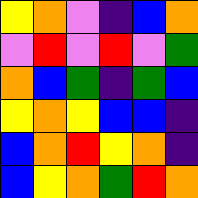[["yellow", "orange", "violet", "indigo", "blue", "orange"], ["violet", "red", "violet", "red", "violet", "green"], ["orange", "blue", "green", "indigo", "green", "blue"], ["yellow", "orange", "yellow", "blue", "blue", "indigo"], ["blue", "orange", "red", "yellow", "orange", "indigo"], ["blue", "yellow", "orange", "green", "red", "orange"]]